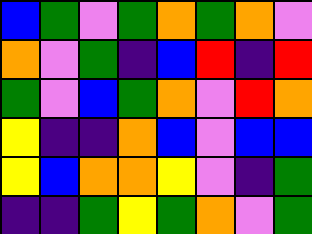[["blue", "green", "violet", "green", "orange", "green", "orange", "violet"], ["orange", "violet", "green", "indigo", "blue", "red", "indigo", "red"], ["green", "violet", "blue", "green", "orange", "violet", "red", "orange"], ["yellow", "indigo", "indigo", "orange", "blue", "violet", "blue", "blue"], ["yellow", "blue", "orange", "orange", "yellow", "violet", "indigo", "green"], ["indigo", "indigo", "green", "yellow", "green", "orange", "violet", "green"]]